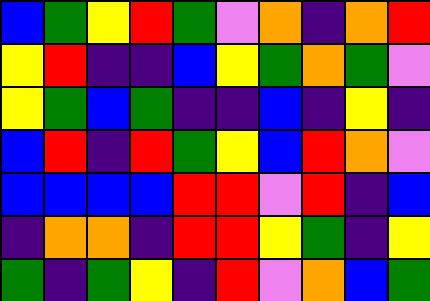[["blue", "green", "yellow", "red", "green", "violet", "orange", "indigo", "orange", "red"], ["yellow", "red", "indigo", "indigo", "blue", "yellow", "green", "orange", "green", "violet"], ["yellow", "green", "blue", "green", "indigo", "indigo", "blue", "indigo", "yellow", "indigo"], ["blue", "red", "indigo", "red", "green", "yellow", "blue", "red", "orange", "violet"], ["blue", "blue", "blue", "blue", "red", "red", "violet", "red", "indigo", "blue"], ["indigo", "orange", "orange", "indigo", "red", "red", "yellow", "green", "indigo", "yellow"], ["green", "indigo", "green", "yellow", "indigo", "red", "violet", "orange", "blue", "green"]]